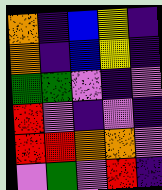[["orange", "indigo", "blue", "yellow", "indigo"], ["orange", "indigo", "blue", "yellow", "indigo"], ["green", "green", "violet", "indigo", "violet"], ["red", "violet", "indigo", "violet", "indigo"], ["red", "red", "orange", "orange", "violet"], ["violet", "green", "violet", "red", "indigo"]]